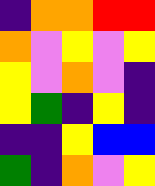[["indigo", "orange", "orange", "red", "red"], ["orange", "violet", "yellow", "violet", "yellow"], ["yellow", "violet", "orange", "violet", "indigo"], ["yellow", "green", "indigo", "yellow", "indigo"], ["indigo", "indigo", "yellow", "blue", "blue"], ["green", "indigo", "orange", "violet", "yellow"]]